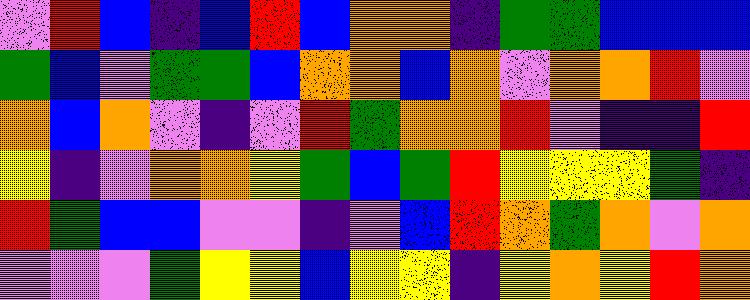[["violet", "red", "blue", "indigo", "blue", "red", "blue", "orange", "orange", "indigo", "green", "green", "blue", "blue", "blue"], ["green", "blue", "violet", "green", "green", "blue", "orange", "orange", "blue", "orange", "violet", "orange", "orange", "red", "violet"], ["orange", "blue", "orange", "violet", "indigo", "violet", "red", "green", "orange", "orange", "red", "violet", "indigo", "indigo", "red"], ["yellow", "indigo", "violet", "orange", "orange", "yellow", "green", "blue", "green", "red", "yellow", "yellow", "yellow", "green", "indigo"], ["red", "green", "blue", "blue", "violet", "violet", "indigo", "violet", "blue", "red", "orange", "green", "orange", "violet", "orange"], ["violet", "violet", "violet", "green", "yellow", "yellow", "blue", "yellow", "yellow", "indigo", "yellow", "orange", "yellow", "red", "orange"]]